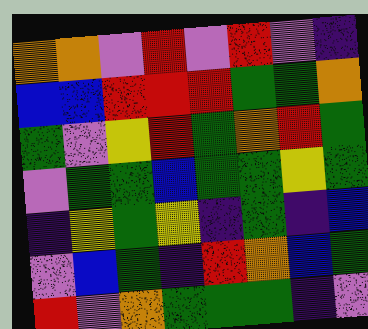[["orange", "orange", "violet", "red", "violet", "red", "violet", "indigo"], ["blue", "blue", "red", "red", "red", "green", "green", "orange"], ["green", "violet", "yellow", "red", "green", "orange", "red", "green"], ["violet", "green", "green", "blue", "green", "green", "yellow", "green"], ["indigo", "yellow", "green", "yellow", "indigo", "green", "indigo", "blue"], ["violet", "blue", "green", "indigo", "red", "orange", "blue", "green"], ["red", "violet", "orange", "green", "green", "green", "indigo", "violet"]]